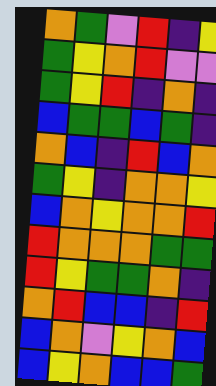[["orange", "green", "violet", "red", "indigo", "yellow"], ["green", "yellow", "orange", "red", "violet", "violet"], ["green", "yellow", "red", "indigo", "orange", "indigo"], ["blue", "green", "green", "blue", "green", "indigo"], ["orange", "blue", "indigo", "red", "blue", "orange"], ["green", "yellow", "indigo", "orange", "orange", "yellow"], ["blue", "orange", "yellow", "orange", "orange", "red"], ["red", "orange", "orange", "orange", "green", "green"], ["red", "yellow", "green", "green", "orange", "indigo"], ["orange", "red", "blue", "blue", "indigo", "red"], ["blue", "orange", "violet", "yellow", "orange", "blue"], ["blue", "yellow", "orange", "blue", "blue", "green"]]